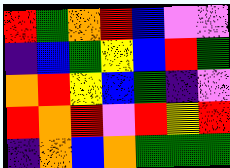[["red", "green", "orange", "red", "blue", "violet", "violet"], ["indigo", "blue", "green", "yellow", "blue", "red", "green"], ["orange", "red", "yellow", "blue", "green", "indigo", "violet"], ["red", "orange", "red", "violet", "red", "yellow", "red"], ["indigo", "orange", "blue", "orange", "green", "green", "green"]]